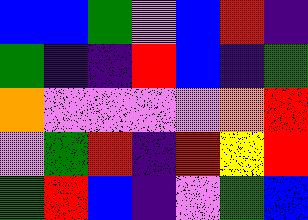[["blue", "blue", "green", "violet", "blue", "red", "indigo"], ["green", "indigo", "indigo", "red", "blue", "indigo", "green"], ["orange", "violet", "violet", "violet", "violet", "orange", "red"], ["violet", "green", "red", "indigo", "red", "yellow", "red"], ["green", "red", "blue", "indigo", "violet", "green", "blue"]]